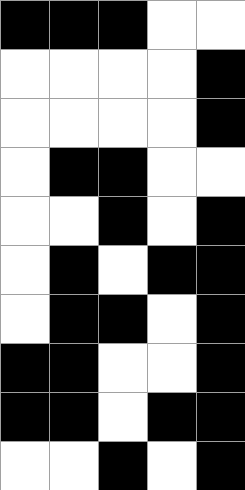[["black", "black", "black", "white", "white"], ["white", "white", "white", "white", "black"], ["white", "white", "white", "white", "black"], ["white", "black", "black", "white", "white"], ["white", "white", "black", "white", "black"], ["white", "black", "white", "black", "black"], ["white", "black", "black", "white", "black"], ["black", "black", "white", "white", "black"], ["black", "black", "white", "black", "black"], ["white", "white", "black", "white", "black"]]